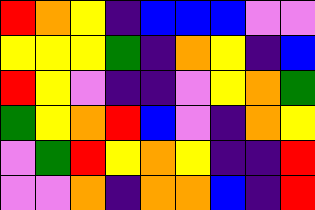[["red", "orange", "yellow", "indigo", "blue", "blue", "blue", "violet", "violet"], ["yellow", "yellow", "yellow", "green", "indigo", "orange", "yellow", "indigo", "blue"], ["red", "yellow", "violet", "indigo", "indigo", "violet", "yellow", "orange", "green"], ["green", "yellow", "orange", "red", "blue", "violet", "indigo", "orange", "yellow"], ["violet", "green", "red", "yellow", "orange", "yellow", "indigo", "indigo", "red"], ["violet", "violet", "orange", "indigo", "orange", "orange", "blue", "indigo", "red"]]